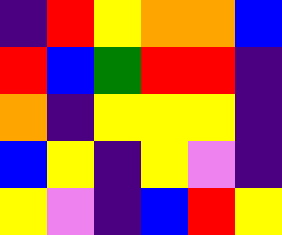[["indigo", "red", "yellow", "orange", "orange", "blue"], ["red", "blue", "green", "red", "red", "indigo"], ["orange", "indigo", "yellow", "yellow", "yellow", "indigo"], ["blue", "yellow", "indigo", "yellow", "violet", "indigo"], ["yellow", "violet", "indigo", "blue", "red", "yellow"]]